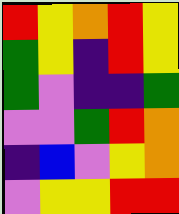[["red", "yellow", "orange", "red", "yellow"], ["green", "yellow", "indigo", "red", "yellow"], ["green", "violet", "indigo", "indigo", "green"], ["violet", "violet", "green", "red", "orange"], ["indigo", "blue", "violet", "yellow", "orange"], ["violet", "yellow", "yellow", "red", "red"]]